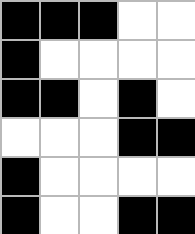[["black", "black", "black", "white", "white"], ["black", "white", "white", "white", "white"], ["black", "black", "white", "black", "white"], ["white", "white", "white", "black", "black"], ["black", "white", "white", "white", "white"], ["black", "white", "white", "black", "black"]]